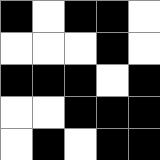[["black", "white", "black", "black", "white"], ["white", "white", "white", "black", "white"], ["black", "black", "black", "white", "black"], ["white", "white", "black", "black", "black"], ["white", "black", "white", "black", "black"]]